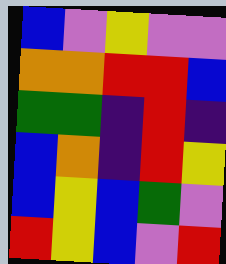[["blue", "violet", "yellow", "violet", "violet"], ["orange", "orange", "red", "red", "blue"], ["green", "green", "indigo", "red", "indigo"], ["blue", "orange", "indigo", "red", "yellow"], ["blue", "yellow", "blue", "green", "violet"], ["red", "yellow", "blue", "violet", "red"]]